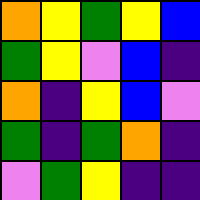[["orange", "yellow", "green", "yellow", "blue"], ["green", "yellow", "violet", "blue", "indigo"], ["orange", "indigo", "yellow", "blue", "violet"], ["green", "indigo", "green", "orange", "indigo"], ["violet", "green", "yellow", "indigo", "indigo"]]